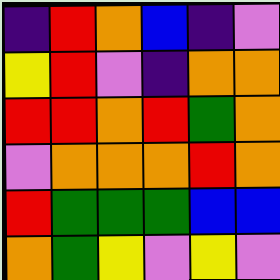[["indigo", "red", "orange", "blue", "indigo", "violet"], ["yellow", "red", "violet", "indigo", "orange", "orange"], ["red", "red", "orange", "red", "green", "orange"], ["violet", "orange", "orange", "orange", "red", "orange"], ["red", "green", "green", "green", "blue", "blue"], ["orange", "green", "yellow", "violet", "yellow", "violet"]]